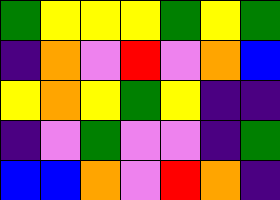[["green", "yellow", "yellow", "yellow", "green", "yellow", "green"], ["indigo", "orange", "violet", "red", "violet", "orange", "blue"], ["yellow", "orange", "yellow", "green", "yellow", "indigo", "indigo"], ["indigo", "violet", "green", "violet", "violet", "indigo", "green"], ["blue", "blue", "orange", "violet", "red", "orange", "indigo"]]